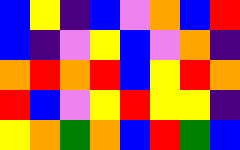[["blue", "yellow", "indigo", "blue", "violet", "orange", "blue", "red"], ["blue", "indigo", "violet", "yellow", "blue", "violet", "orange", "indigo"], ["orange", "red", "orange", "red", "blue", "yellow", "red", "orange"], ["red", "blue", "violet", "yellow", "red", "yellow", "yellow", "indigo"], ["yellow", "orange", "green", "orange", "blue", "red", "green", "blue"]]